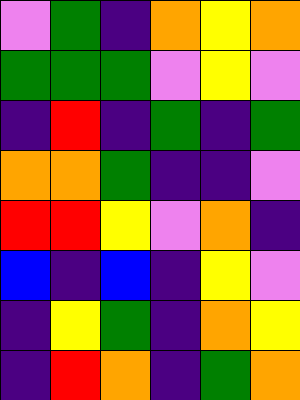[["violet", "green", "indigo", "orange", "yellow", "orange"], ["green", "green", "green", "violet", "yellow", "violet"], ["indigo", "red", "indigo", "green", "indigo", "green"], ["orange", "orange", "green", "indigo", "indigo", "violet"], ["red", "red", "yellow", "violet", "orange", "indigo"], ["blue", "indigo", "blue", "indigo", "yellow", "violet"], ["indigo", "yellow", "green", "indigo", "orange", "yellow"], ["indigo", "red", "orange", "indigo", "green", "orange"]]